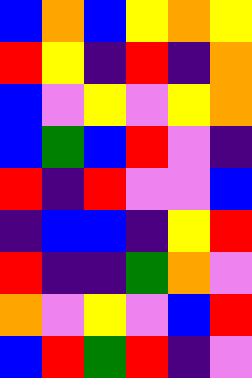[["blue", "orange", "blue", "yellow", "orange", "yellow"], ["red", "yellow", "indigo", "red", "indigo", "orange"], ["blue", "violet", "yellow", "violet", "yellow", "orange"], ["blue", "green", "blue", "red", "violet", "indigo"], ["red", "indigo", "red", "violet", "violet", "blue"], ["indigo", "blue", "blue", "indigo", "yellow", "red"], ["red", "indigo", "indigo", "green", "orange", "violet"], ["orange", "violet", "yellow", "violet", "blue", "red"], ["blue", "red", "green", "red", "indigo", "violet"]]